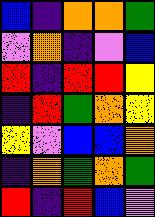[["blue", "indigo", "orange", "orange", "green"], ["violet", "orange", "indigo", "violet", "blue"], ["red", "indigo", "red", "red", "yellow"], ["indigo", "red", "green", "orange", "yellow"], ["yellow", "violet", "blue", "blue", "orange"], ["indigo", "orange", "green", "orange", "green"], ["red", "indigo", "red", "blue", "violet"]]